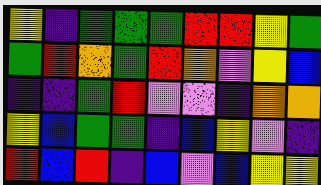[["yellow", "indigo", "green", "green", "green", "red", "red", "yellow", "green"], ["green", "red", "orange", "green", "red", "orange", "violet", "yellow", "blue"], ["indigo", "indigo", "green", "red", "violet", "violet", "indigo", "orange", "orange"], ["yellow", "blue", "green", "green", "indigo", "blue", "yellow", "violet", "indigo"], ["red", "blue", "red", "indigo", "blue", "violet", "blue", "yellow", "yellow"]]